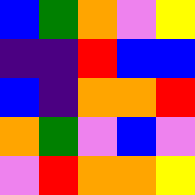[["blue", "green", "orange", "violet", "yellow"], ["indigo", "indigo", "red", "blue", "blue"], ["blue", "indigo", "orange", "orange", "red"], ["orange", "green", "violet", "blue", "violet"], ["violet", "red", "orange", "orange", "yellow"]]